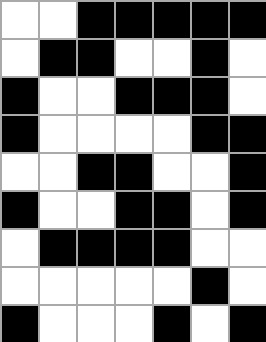[["white", "white", "black", "black", "black", "black", "black"], ["white", "black", "black", "white", "white", "black", "white"], ["black", "white", "white", "black", "black", "black", "white"], ["black", "white", "white", "white", "white", "black", "black"], ["white", "white", "black", "black", "white", "white", "black"], ["black", "white", "white", "black", "black", "white", "black"], ["white", "black", "black", "black", "black", "white", "white"], ["white", "white", "white", "white", "white", "black", "white"], ["black", "white", "white", "white", "black", "white", "black"]]